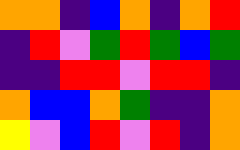[["orange", "orange", "indigo", "blue", "orange", "indigo", "orange", "red"], ["indigo", "red", "violet", "green", "red", "green", "blue", "green"], ["indigo", "indigo", "red", "red", "violet", "red", "red", "indigo"], ["orange", "blue", "blue", "orange", "green", "indigo", "indigo", "orange"], ["yellow", "violet", "blue", "red", "violet", "red", "indigo", "orange"]]